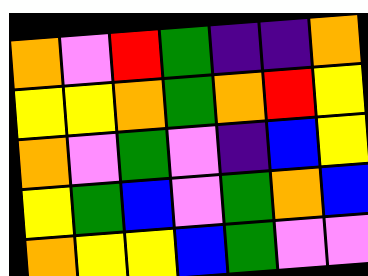[["orange", "violet", "red", "green", "indigo", "indigo", "orange"], ["yellow", "yellow", "orange", "green", "orange", "red", "yellow"], ["orange", "violet", "green", "violet", "indigo", "blue", "yellow"], ["yellow", "green", "blue", "violet", "green", "orange", "blue"], ["orange", "yellow", "yellow", "blue", "green", "violet", "violet"]]